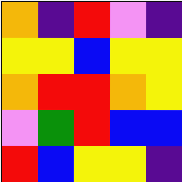[["orange", "indigo", "red", "violet", "indigo"], ["yellow", "yellow", "blue", "yellow", "yellow"], ["orange", "red", "red", "orange", "yellow"], ["violet", "green", "red", "blue", "blue"], ["red", "blue", "yellow", "yellow", "indigo"]]